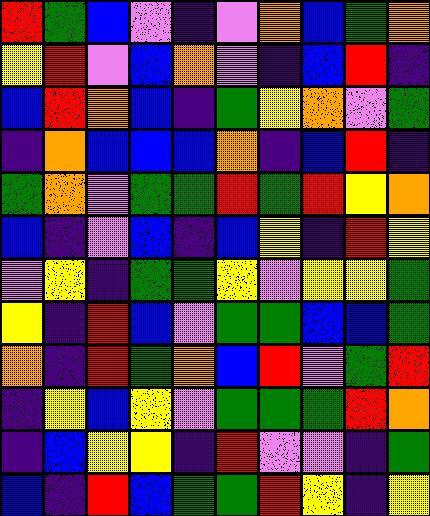[["red", "green", "blue", "violet", "indigo", "violet", "orange", "blue", "green", "orange"], ["yellow", "red", "violet", "blue", "orange", "violet", "indigo", "blue", "red", "indigo"], ["blue", "red", "orange", "blue", "indigo", "green", "yellow", "orange", "violet", "green"], ["indigo", "orange", "blue", "blue", "blue", "orange", "indigo", "blue", "red", "indigo"], ["green", "orange", "violet", "green", "green", "red", "green", "red", "yellow", "orange"], ["blue", "indigo", "violet", "blue", "indigo", "blue", "yellow", "indigo", "red", "yellow"], ["violet", "yellow", "indigo", "green", "green", "yellow", "violet", "yellow", "yellow", "green"], ["yellow", "indigo", "red", "blue", "violet", "green", "green", "blue", "blue", "green"], ["orange", "indigo", "red", "green", "orange", "blue", "red", "violet", "green", "red"], ["indigo", "yellow", "blue", "yellow", "violet", "green", "green", "green", "red", "orange"], ["indigo", "blue", "yellow", "yellow", "indigo", "red", "violet", "violet", "indigo", "green"], ["blue", "indigo", "red", "blue", "green", "green", "red", "yellow", "indigo", "yellow"]]